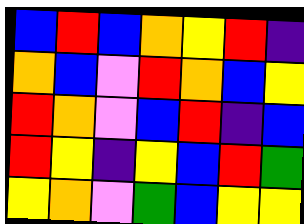[["blue", "red", "blue", "orange", "yellow", "red", "indigo"], ["orange", "blue", "violet", "red", "orange", "blue", "yellow"], ["red", "orange", "violet", "blue", "red", "indigo", "blue"], ["red", "yellow", "indigo", "yellow", "blue", "red", "green"], ["yellow", "orange", "violet", "green", "blue", "yellow", "yellow"]]